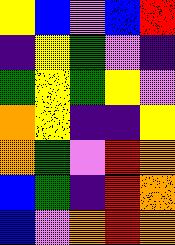[["yellow", "blue", "violet", "blue", "red"], ["indigo", "yellow", "green", "violet", "indigo"], ["green", "yellow", "green", "yellow", "violet"], ["orange", "yellow", "indigo", "indigo", "yellow"], ["orange", "green", "violet", "red", "orange"], ["blue", "green", "indigo", "red", "orange"], ["blue", "violet", "orange", "red", "orange"]]